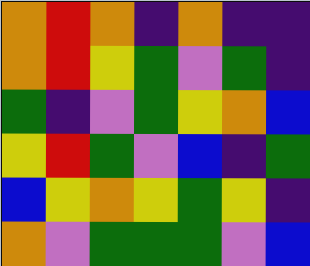[["orange", "red", "orange", "indigo", "orange", "indigo", "indigo"], ["orange", "red", "yellow", "green", "violet", "green", "indigo"], ["green", "indigo", "violet", "green", "yellow", "orange", "blue"], ["yellow", "red", "green", "violet", "blue", "indigo", "green"], ["blue", "yellow", "orange", "yellow", "green", "yellow", "indigo"], ["orange", "violet", "green", "green", "green", "violet", "blue"]]